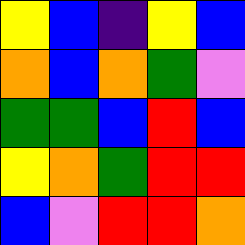[["yellow", "blue", "indigo", "yellow", "blue"], ["orange", "blue", "orange", "green", "violet"], ["green", "green", "blue", "red", "blue"], ["yellow", "orange", "green", "red", "red"], ["blue", "violet", "red", "red", "orange"]]